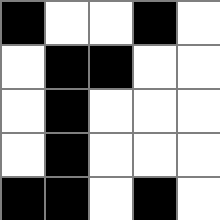[["black", "white", "white", "black", "white"], ["white", "black", "black", "white", "white"], ["white", "black", "white", "white", "white"], ["white", "black", "white", "white", "white"], ["black", "black", "white", "black", "white"]]